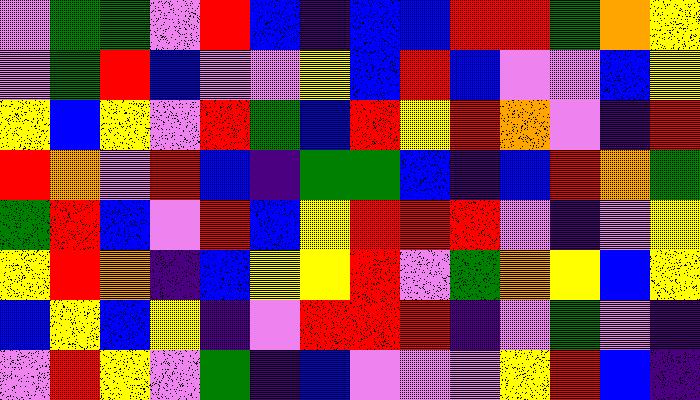[["violet", "green", "green", "violet", "red", "blue", "indigo", "blue", "blue", "red", "red", "green", "orange", "yellow"], ["violet", "green", "red", "blue", "violet", "violet", "yellow", "blue", "red", "blue", "violet", "violet", "blue", "yellow"], ["yellow", "blue", "yellow", "violet", "red", "green", "blue", "red", "yellow", "red", "orange", "violet", "indigo", "red"], ["red", "orange", "violet", "red", "blue", "indigo", "green", "green", "blue", "indigo", "blue", "red", "orange", "green"], ["green", "red", "blue", "violet", "red", "blue", "yellow", "red", "red", "red", "violet", "indigo", "violet", "yellow"], ["yellow", "red", "orange", "indigo", "blue", "yellow", "yellow", "red", "violet", "green", "orange", "yellow", "blue", "yellow"], ["blue", "yellow", "blue", "yellow", "indigo", "violet", "red", "red", "red", "indigo", "violet", "green", "violet", "indigo"], ["violet", "red", "yellow", "violet", "green", "indigo", "blue", "violet", "violet", "violet", "yellow", "red", "blue", "indigo"]]